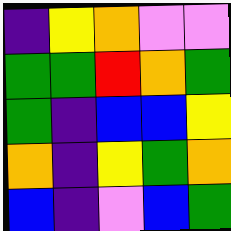[["indigo", "yellow", "orange", "violet", "violet"], ["green", "green", "red", "orange", "green"], ["green", "indigo", "blue", "blue", "yellow"], ["orange", "indigo", "yellow", "green", "orange"], ["blue", "indigo", "violet", "blue", "green"]]